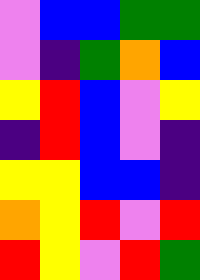[["violet", "blue", "blue", "green", "green"], ["violet", "indigo", "green", "orange", "blue"], ["yellow", "red", "blue", "violet", "yellow"], ["indigo", "red", "blue", "violet", "indigo"], ["yellow", "yellow", "blue", "blue", "indigo"], ["orange", "yellow", "red", "violet", "red"], ["red", "yellow", "violet", "red", "green"]]